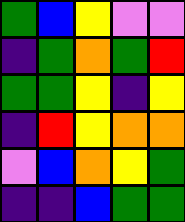[["green", "blue", "yellow", "violet", "violet"], ["indigo", "green", "orange", "green", "red"], ["green", "green", "yellow", "indigo", "yellow"], ["indigo", "red", "yellow", "orange", "orange"], ["violet", "blue", "orange", "yellow", "green"], ["indigo", "indigo", "blue", "green", "green"]]